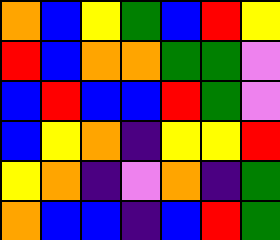[["orange", "blue", "yellow", "green", "blue", "red", "yellow"], ["red", "blue", "orange", "orange", "green", "green", "violet"], ["blue", "red", "blue", "blue", "red", "green", "violet"], ["blue", "yellow", "orange", "indigo", "yellow", "yellow", "red"], ["yellow", "orange", "indigo", "violet", "orange", "indigo", "green"], ["orange", "blue", "blue", "indigo", "blue", "red", "green"]]